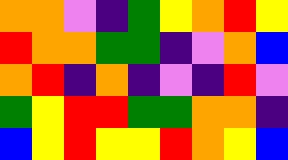[["orange", "orange", "violet", "indigo", "green", "yellow", "orange", "red", "yellow"], ["red", "orange", "orange", "green", "green", "indigo", "violet", "orange", "blue"], ["orange", "red", "indigo", "orange", "indigo", "violet", "indigo", "red", "violet"], ["green", "yellow", "red", "red", "green", "green", "orange", "orange", "indigo"], ["blue", "yellow", "red", "yellow", "yellow", "red", "orange", "yellow", "blue"]]